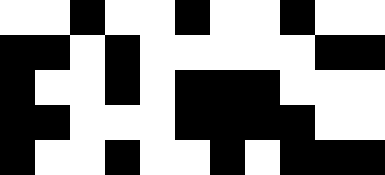[["white", "white", "black", "white", "white", "black", "white", "white", "black", "white", "white"], ["black", "black", "white", "black", "white", "white", "white", "white", "white", "black", "black"], ["black", "white", "white", "black", "white", "black", "black", "black", "white", "white", "white"], ["black", "black", "white", "white", "white", "black", "black", "black", "black", "white", "white"], ["black", "white", "white", "black", "white", "white", "black", "white", "black", "black", "black"]]